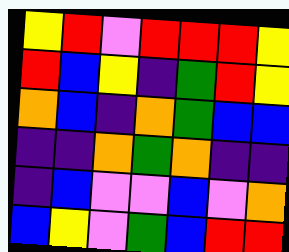[["yellow", "red", "violet", "red", "red", "red", "yellow"], ["red", "blue", "yellow", "indigo", "green", "red", "yellow"], ["orange", "blue", "indigo", "orange", "green", "blue", "blue"], ["indigo", "indigo", "orange", "green", "orange", "indigo", "indigo"], ["indigo", "blue", "violet", "violet", "blue", "violet", "orange"], ["blue", "yellow", "violet", "green", "blue", "red", "red"]]